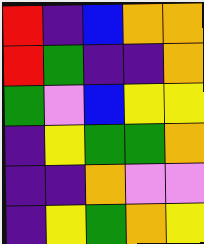[["red", "indigo", "blue", "orange", "orange"], ["red", "green", "indigo", "indigo", "orange"], ["green", "violet", "blue", "yellow", "yellow"], ["indigo", "yellow", "green", "green", "orange"], ["indigo", "indigo", "orange", "violet", "violet"], ["indigo", "yellow", "green", "orange", "yellow"]]